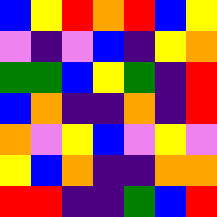[["blue", "yellow", "red", "orange", "red", "blue", "yellow"], ["violet", "indigo", "violet", "blue", "indigo", "yellow", "orange"], ["green", "green", "blue", "yellow", "green", "indigo", "red"], ["blue", "orange", "indigo", "indigo", "orange", "indigo", "red"], ["orange", "violet", "yellow", "blue", "violet", "yellow", "violet"], ["yellow", "blue", "orange", "indigo", "indigo", "orange", "orange"], ["red", "red", "indigo", "indigo", "green", "blue", "red"]]